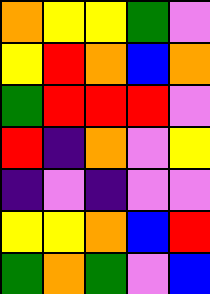[["orange", "yellow", "yellow", "green", "violet"], ["yellow", "red", "orange", "blue", "orange"], ["green", "red", "red", "red", "violet"], ["red", "indigo", "orange", "violet", "yellow"], ["indigo", "violet", "indigo", "violet", "violet"], ["yellow", "yellow", "orange", "blue", "red"], ["green", "orange", "green", "violet", "blue"]]